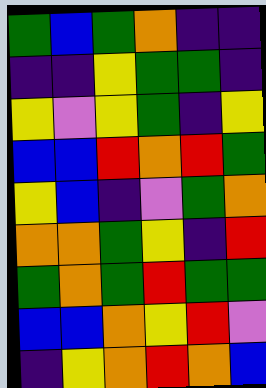[["green", "blue", "green", "orange", "indigo", "indigo"], ["indigo", "indigo", "yellow", "green", "green", "indigo"], ["yellow", "violet", "yellow", "green", "indigo", "yellow"], ["blue", "blue", "red", "orange", "red", "green"], ["yellow", "blue", "indigo", "violet", "green", "orange"], ["orange", "orange", "green", "yellow", "indigo", "red"], ["green", "orange", "green", "red", "green", "green"], ["blue", "blue", "orange", "yellow", "red", "violet"], ["indigo", "yellow", "orange", "red", "orange", "blue"]]